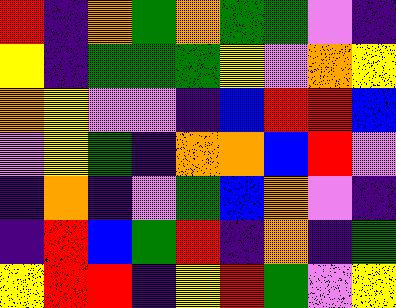[["red", "indigo", "orange", "green", "orange", "green", "green", "violet", "indigo"], ["yellow", "indigo", "green", "green", "green", "yellow", "violet", "orange", "yellow"], ["orange", "yellow", "violet", "violet", "indigo", "blue", "red", "red", "blue"], ["violet", "yellow", "green", "indigo", "orange", "orange", "blue", "red", "violet"], ["indigo", "orange", "indigo", "violet", "green", "blue", "orange", "violet", "indigo"], ["indigo", "red", "blue", "green", "red", "indigo", "orange", "indigo", "green"], ["yellow", "red", "red", "indigo", "yellow", "red", "green", "violet", "yellow"]]